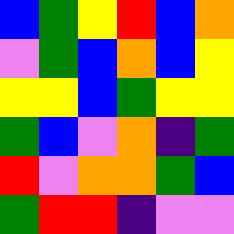[["blue", "green", "yellow", "red", "blue", "orange"], ["violet", "green", "blue", "orange", "blue", "yellow"], ["yellow", "yellow", "blue", "green", "yellow", "yellow"], ["green", "blue", "violet", "orange", "indigo", "green"], ["red", "violet", "orange", "orange", "green", "blue"], ["green", "red", "red", "indigo", "violet", "violet"]]